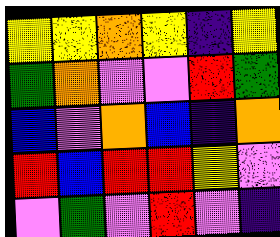[["yellow", "yellow", "orange", "yellow", "indigo", "yellow"], ["green", "orange", "violet", "violet", "red", "green"], ["blue", "violet", "orange", "blue", "indigo", "orange"], ["red", "blue", "red", "red", "yellow", "violet"], ["violet", "green", "violet", "red", "violet", "indigo"]]